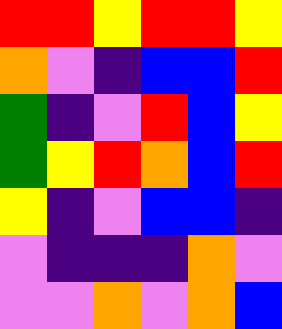[["red", "red", "yellow", "red", "red", "yellow"], ["orange", "violet", "indigo", "blue", "blue", "red"], ["green", "indigo", "violet", "red", "blue", "yellow"], ["green", "yellow", "red", "orange", "blue", "red"], ["yellow", "indigo", "violet", "blue", "blue", "indigo"], ["violet", "indigo", "indigo", "indigo", "orange", "violet"], ["violet", "violet", "orange", "violet", "orange", "blue"]]